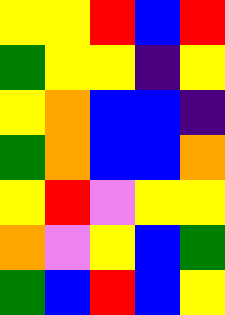[["yellow", "yellow", "red", "blue", "red"], ["green", "yellow", "yellow", "indigo", "yellow"], ["yellow", "orange", "blue", "blue", "indigo"], ["green", "orange", "blue", "blue", "orange"], ["yellow", "red", "violet", "yellow", "yellow"], ["orange", "violet", "yellow", "blue", "green"], ["green", "blue", "red", "blue", "yellow"]]